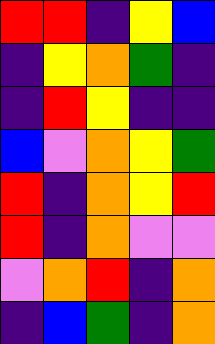[["red", "red", "indigo", "yellow", "blue"], ["indigo", "yellow", "orange", "green", "indigo"], ["indigo", "red", "yellow", "indigo", "indigo"], ["blue", "violet", "orange", "yellow", "green"], ["red", "indigo", "orange", "yellow", "red"], ["red", "indigo", "orange", "violet", "violet"], ["violet", "orange", "red", "indigo", "orange"], ["indigo", "blue", "green", "indigo", "orange"]]